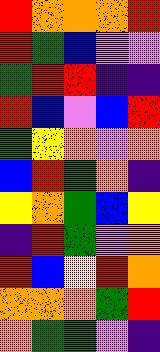[["red", "orange", "orange", "orange", "red"], ["red", "green", "blue", "violet", "violet"], ["green", "red", "red", "indigo", "indigo"], ["red", "blue", "violet", "blue", "red"], ["green", "yellow", "orange", "violet", "orange"], ["blue", "red", "green", "orange", "indigo"], ["yellow", "orange", "green", "blue", "yellow"], ["indigo", "red", "green", "violet", "orange"], ["red", "blue", "yellow", "red", "orange"], ["orange", "orange", "orange", "green", "red"], ["orange", "green", "green", "violet", "indigo"]]